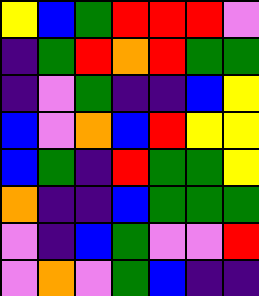[["yellow", "blue", "green", "red", "red", "red", "violet"], ["indigo", "green", "red", "orange", "red", "green", "green"], ["indigo", "violet", "green", "indigo", "indigo", "blue", "yellow"], ["blue", "violet", "orange", "blue", "red", "yellow", "yellow"], ["blue", "green", "indigo", "red", "green", "green", "yellow"], ["orange", "indigo", "indigo", "blue", "green", "green", "green"], ["violet", "indigo", "blue", "green", "violet", "violet", "red"], ["violet", "orange", "violet", "green", "blue", "indigo", "indigo"]]